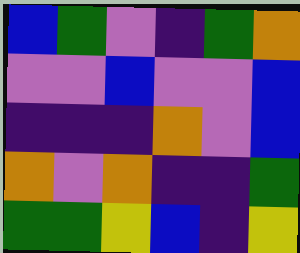[["blue", "green", "violet", "indigo", "green", "orange"], ["violet", "violet", "blue", "violet", "violet", "blue"], ["indigo", "indigo", "indigo", "orange", "violet", "blue"], ["orange", "violet", "orange", "indigo", "indigo", "green"], ["green", "green", "yellow", "blue", "indigo", "yellow"]]